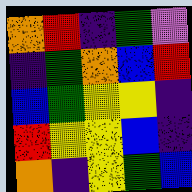[["orange", "red", "indigo", "green", "violet"], ["indigo", "green", "orange", "blue", "red"], ["blue", "green", "yellow", "yellow", "indigo"], ["red", "yellow", "yellow", "blue", "indigo"], ["orange", "indigo", "yellow", "green", "blue"]]